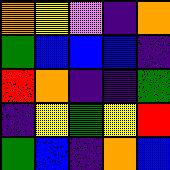[["orange", "yellow", "violet", "indigo", "orange"], ["green", "blue", "blue", "blue", "indigo"], ["red", "orange", "indigo", "indigo", "green"], ["indigo", "yellow", "green", "yellow", "red"], ["green", "blue", "indigo", "orange", "blue"]]